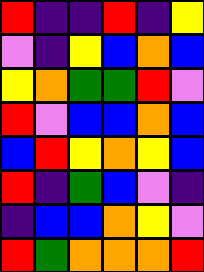[["red", "indigo", "indigo", "red", "indigo", "yellow"], ["violet", "indigo", "yellow", "blue", "orange", "blue"], ["yellow", "orange", "green", "green", "red", "violet"], ["red", "violet", "blue", "blue", "orange", "blue"], ["blue", "red", "yellow", "orange", "yellow", "blue"], ["red", "indigo", "green", "blue", "violet", "indigo"], ["indigo", "blue", "blue", "orange", "yellow", "violet"], ["red", "green", "orange", "orange", "orange", "red"]]